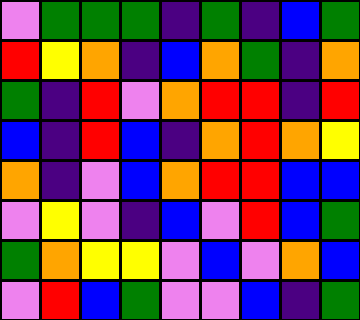[["violet", "green", "green", "green", "indigo", "green", "indigo", "blue", "green"], ["red", "yellow", "orange", "indigo", "blue", "orange", "green", "indigo", "orange"], ["green", "indigo", "red", "violet", "orange", "red", "red", "indigo", "red"], ["blue", "indigo", "red", "blue", "indigo", "orange", "red", "orange", "yellow"], ["orange", "indigo", "violet", "blue", "orange", "red", "red", "blue", "blue"], ["violet", "yellow", "violet", "indigo", "blue", "violet", "red", "blue", "green"], ["green", "orange", "yellow", "yellow", "violet", "blue", "violet", "orange", "blue"], ["violet", "red", "blue", "green", "violet", "violet", "blue", "indigo", "green"]]